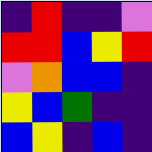[["indigo", "red", "indigo", "indigo", "violet"], ["red", "red", "blue", "yellow", "red"], ["violet", "orange", "blue", "blue", "indigo"], ["yellow", "blue", "green", "indigo", "indigo"], ["blue", "yellow", "indigo", "blue", "indigo"]]